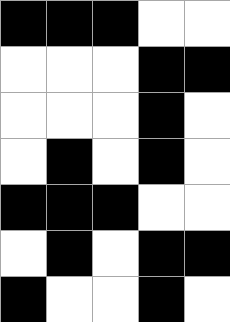[["black", "black", "black", "white", "white"], ["white", "white", "white", "black", "black"], ["white", "white", "white", "black", "white"], ["white", "black", "white", "black", "white"], ["black", "black", "black", "white", "white"], ["white", "black", "white", "black", "black"], ["black", "white", "white", "black", "white"]]